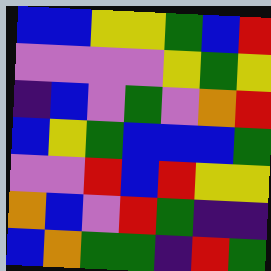[["blue", "blue", "yellow", "yellow", "green", "blue", "red"], ["violet", "violet", "violet", "violet", "yellow", "green", "yellow"], ["indigo", "blue", "violet", "green", "violet", "orange", "red"], ["blue", "yellow", "green", "blue", "blue", "blue", "green"], ["violet", "violet", "red", "blue", "red", "yellow", "yellow"], ["orange", "blue", "violet", "red", "green", "indigo", "indigo"], ["blue", "orange", "green", "green", "indigo", "red", "green"]]